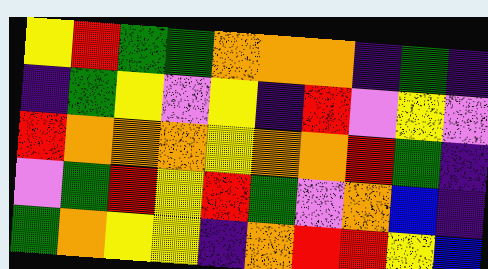[["yellow", "red", "green", "green", "orange", "orange", "orange", "indigo", "green", "indigo"], ["indigo", "green", "yellow", "violet", "yellow", "indigo", "red", "violet", "yellow", "violet"], ["red", "orange", "orange", "orange", "yellow", "orange", "orange", "red", "green", "indigo"], ["violet", "green", "red", "yellow", "red", "green", "violet", "orange", "blue", "indigo"], ["green", "orange", "yellow", "yellow", "indigo", "orange", "red", "red", "yellow", "blue"]]